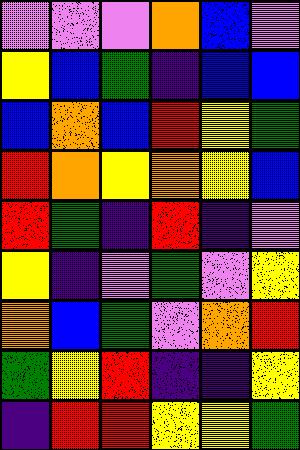[["violet", "violet", "violet", "orange", "blue", "violet"], ["yellow", "blue", "green", "indigo", "blue", "blue"], ["blue", "orange", "blue", "red", "yellow", "green"], ["red", "orange", "yellow", "orange", "yellow", "blue"], ["red", "green", "indigo", "red", "indigo", "violet"], ["yellow", "indigo", "violet", "green", "violet", "yellow"], ["orange", "blue", "green", "violet", "orange", "red"], ["green", "yellow", "red", "indigo", "indigo", "yellow"], ["indigo", "red", "red", "yellow", "yellow", "green"]]